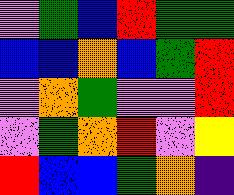[["violet", "green", "blue", "red", "green", "green"], ["blue", "blue", "orange", "blue", "green", "red"], ["violet", "orange", "green", "violet", "violet", "red"], ["violet", "green", "orange", "red", "violet", "yellow"], ["red", "blue", "blue", "green", "orange", "indigo"]]